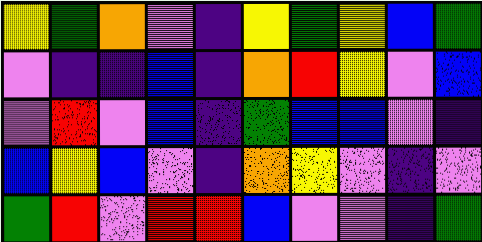[["yellow", "green", "orange", "violet", "indigo", "yellow", "green", "yellow", "blue", "green"], ["violet", "indigo", "indigo", "blue", "indigo", "orange", "red", "yellow", "violet", "blue"], ["violet", "red", "violet", "blue", "indigo", "green", "blue", "blue", "violet", "indigo"], ["blue", "yellow", "blue", "violet", "indigo", "orange", "yellow", "violet", "indigo", "violet"], ["green", "red", "violet", "red", "red", "blue", "violet", "violet", "indigo", "green"]]